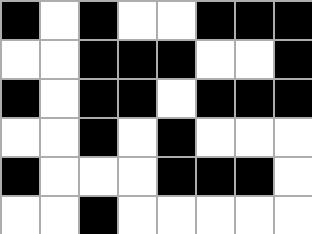[["black", "white", "black", "white", "white", "black", "black", "black"], ["white", "white", "black", "black", "black", "white", "white", "black"], ["black", "white", "black", "black", "white", "black", "black", "black"], ["white", "white", "black", "white", "black", "white", "white", "white"], ["black", "white", "white", "white", "black", "black", "black", "white"], ["white", "white", "black", "white", "white", "white", "white", "white"]]